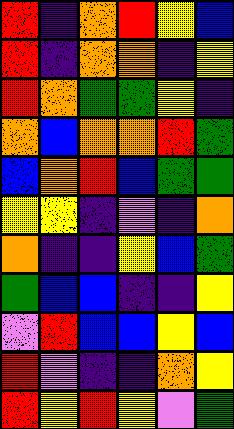[["red", "indigo", "orange", "red", "yellow", "blue"], ["red", "indigo", "orange", "orange", "indigo", "yellow"], ["red", "orange", "green", "green", "yellow", "indigo"], ["orange", "blue", "orange", "orange", "red", "green"], ["blue", "orange", "red", "blue", "green", "green"], ["yellow", "yellow", "indigo", "violet", "indigo", "orange"], ["orange", "indigo", "indigo", "yellow", "blue", "green"], ["green", "blue", "blue", "indigo", "indigo", "yellow"], ["violet", "red", "blue", "blue", "yellow", "blue"], ["red", "violet", "indigo", "indigo", "orange", "yellow"], ["red", "yellow", "red", "yellow", "violet", "green"]]